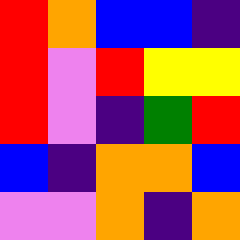[["red", "orange", "blue", "blue", "indigo"], ["red", "violet", "red", "yellow", "yellow"], ["red", "violet", "indigo", "green", "red"], ["blue", "indigo", "orange", "orange", "blue"], ["violet", "violet", "orange", "indigo", "orange"]]